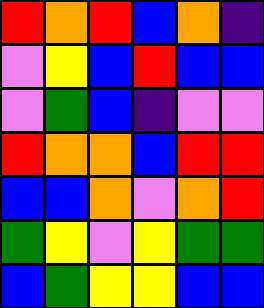[["red", "orange", "red", "blue", "orange", "indigo"], ["violet", "yellow", "blue", "red", "blue", "blue"], ["violet", "green", "blue", "indigo", "violet", "violet"], ["red", "orange", "orange", "blue", "red", "red"], ["blue", "blue", "orange", "violet", "orange", "red"], ["green", "yellow", "violet", "yellow", "green", "green"], ["blue", "green", "yellow", "yellow", "blue", "blue"]]